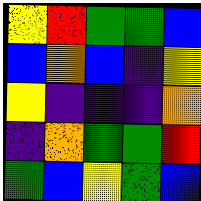[["yellow", "red", "green", "green", "blue"], ["blue", "orange", "blue", "indigo", "yellow"], ["yellow", "indigo", "indigo", "indigo", "orange"], ["indigo", "orange", "green", "green", "red"], ["green", "blue", "yellow", "green", "blue"]]